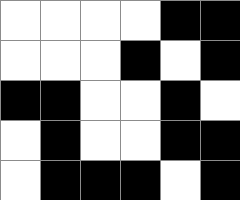[["white", "white", "white", "white", "black", "black"], ["white", "white", "white", "black", "white", "black"], ["black", "black", "white", "white", "black", "white"], ["white", "black", "white", "white", "black", "black"], ["white", "black", "black", "black", "white", "black"]]